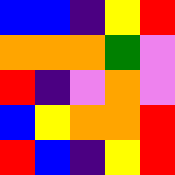[["blue", "blue", "indigo", "yellow", "red"], ["orange", "orange", "orange", "green", "violet"], ["red", "indigo", "violet", "orange", "violet"], ["blue", "yellow", "orange", "orange", "red"], ["red", "blue", "indigo", "yellow", "red"]]